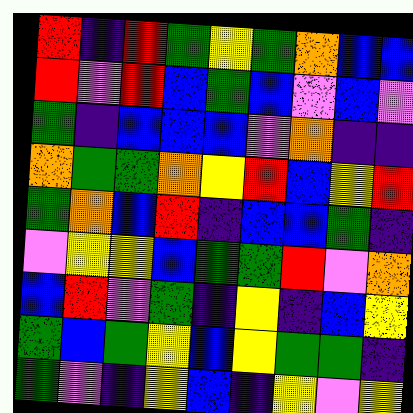[["red", "indigo", "red", "green", "yellow", "green", "orange", "blue", "blue"], ["red", "violet", "red", "blue", "green", "blue", "violet", "blue", "violet"], ["green", "indigo", "blue", "blue", "blue", "violet", "orange", "indigo", "indigo"], ["orange", "green", "green", "orange", "yellow", "red", "blue", "yellow", "red"], ["green", "orange", "blue", "red", "indigo", "blue", "blue", "green", "indigo"], ["violet", "yellow", "yellow", "blue", "green", "green", "red", "violet", "orange"], ["blue", "red", "violet", "green", "indigo", "yellow", "indigo", "blue", "yellow"], ["green", "blue", "green", "yellow", "blue", "yellow", "green", "green", "indigo"], ["green", "violet", "indigo", "yellow", "blue", "indigo", "yellow", "violet", "yellow"]]